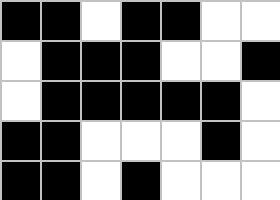[["black", "black", "white", "black", "black", "white", "white"], ["white", "black", "black", "black", "white", "white", "black"], ["white", "black", "black", "black", "black", "black", "white"], ["black", "black", "white", "white", "white", "black", "white"], ["black", "black", "white", "black", "white", "white", "white"]]